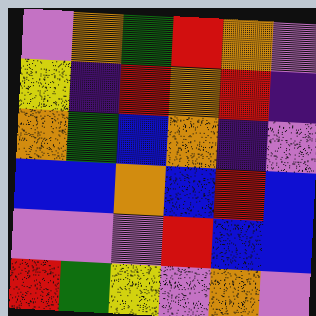[["violet", "orange", "green", "red", "orange", "violet"], ["yellow", "indigo", "red", "orange", "red", "indigo"], ["orange", "green", "blue", "orange", "indigo", "violet"], ["blue", "blue", "orange", "blue", "red", "blue"], ["violet", "violet", "violet", "red", "blue", "blue"], ["red", "green", "yellow", "violet", "orange", "violet"]]